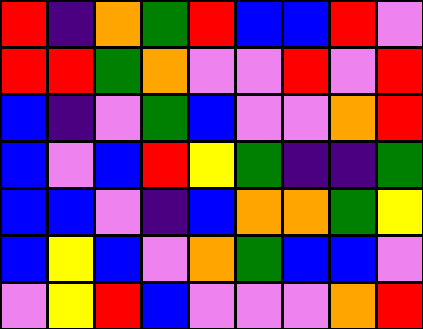[["red", "indigo", "orange", "green", "red", "blue", "blue", "red", "violet"], ["red", "red", "green", "orange", "violet", "violet", "red", "violet", "red"], ["blue", "indigo", "violet", "green", "blue", "violet", "violet", "orange", "red"], ["blue", "violet", "blue", "red", "yellow", "green", "indigo", "indigo", "green"], ["blue", "blue", "violet", "indigo", "blue", "orange", "orange", "green", "yellow"], ["blue", "yellow", "blue", "violet", "orange", "green", "blue", "blue", "violet"], ["violet", "yellow", "red", "blue", "violet", "violet", "violet", "orange", "red"]]